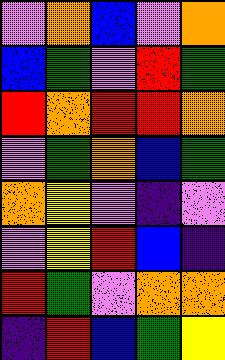[["violet", "orange", "blue", "violet", "orange"], ["blue", "green", "violet", "red", "green"], ["red", "orange", "red", "red", "orange"], ["violet", "green", "orange", "blue", "green"], ["orange", "yellow", "violet", "indigo", "violet"], ["violet", "yellow", "red", "blue", "indigo"], ["red", "green", "violet", "orange", "orange"], ["indigo", "red", "blue", "green", "yellow"]]